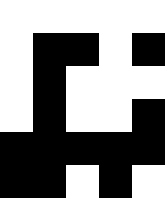[["white", "white", "white", "white", "white"], ["white", "black", "black", "white", "black"], ["white", "black", "white", "white", "white"], ["white", "black", "white", "white", "black"], ["black", "black", "black", "black", "black"], ["black", "black", "white", "black", "white"]]